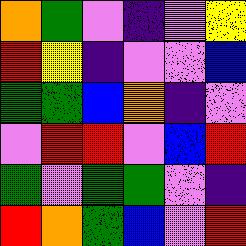[["orange", "green", "violet", "indigo", "violet", "yellow"], ["red", "yellow", "indigo", "violet", "violet", "blue"], ["green", "green", "blue", "orange", "indigo", "violet"], ["violet", "red", "red", "violet", "blue", "red"], ["green", "violet", "green", "green", "violet", "indigo"], ["red", "orange", "green", "blue", "violet", "red"]]